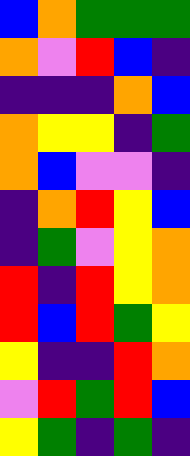[["blue", "orange", "green", "green", "green"], ["orange", "violet", "red", "blue", "indigo"], ["indigo", "indigo", "indigo", "orange", "blue"], ["orange", "yellow", "yellow", "indigo", "green"], ["orange", "blue", "violet", "violet", "indigo"], ["indigo", "orange", "red", "yellow", "blue"], ["indigo", "green", "violet", "yellow", "orange"], ["red", "indigo", "red", "yellow", "orange"], ["red", "blue", "red", "green", "yellow"], ["yellow", "indigo", "indigo", "red", "orange"], ["violet", "red", "green", "red", "blue"], ["yellow", "green", "indigo", "green", "indigo"]]